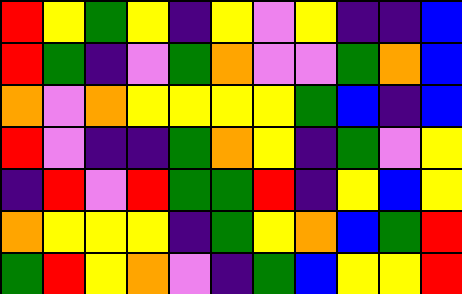[["red", "yellow", "green", "yellow", "indigo", "yellow", "violet", "yellow", "indigo", "indigo", "blue"], ["red", "green", "indigo", "violet", "green", "orange", "violet", "violet", "green", "orange", "blue"], ["orange", "violet", "orange", "yellow", "yellow", "yellow", "yellow", "green", "blue", "indigo", "blue"], ["red", "violet", "indigo", "indigo", "green", "orange", "yellow", "indigo", "green", "violet", "yellow"], ["indigo", "red", "violet", "red", "green", "green", "red", "indigo", "yellow", "blue", "yellow"], ["orange", "yellow", "yellow", "yellow", "indigo", "green", "yellow", "orange", "blue", "green", "red"], ["green", "red", "yellow", "orange", "violet", "indigo", "green", "blue", "yellow", "yellow", "red"]]